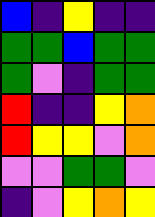[["blue", "indigo", "yellow", "indigo", "indigo"], ["green", "green", "blue", "green", "green"], ["green", "violet", "indigo", "green", "green"], ["red", "indigo", "indigo", "yellow", "orange"], ["red", "yellow", "yellow", "violet", "orange"], ["violet", "violet", "green", "green", "violet"], ["indigo", "violet", "yellow", "orange", "yellow"]]